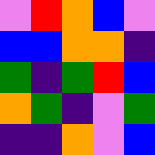[["violet", "red", "orange", "blue", "violet"], ["blue", "blue", "orange", "orange", "indigo"], ["green", "indigo", "green", "red", "blue"], ["orange", "green", "indigo", "violet", "green"], ["indigo", "indigo", "orange", "violet", "blue"]]